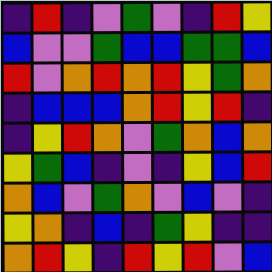[["indigo", "red", "indigo", "violet", "green", "violet", "indigo", "red", "yellow"], ["blue", "violet", "violet", "green", "blue", "blue", "green", "green", "blue"], ["red", "violet", "orange", "red", "orange", "red", "yellow", "green", "orange"], ["indigo", "blue", "blue", "blue", "orange", "red", "yellow", "red", "indigo"], ["indigo", "yellow", "red", "orange", "violet", "green", "orange", "blue", "orange"], ["yellow", "green", "blue", "indigo", "violet", "indigo", "yellow", "blue", "red"], ["orange", "blue", "violet", "green", "orange", "violet", "blue", "violet", "indigo"], ["yellow", "orange", "indigo", "blue", "indigo", "green", "yellow", "indigo", "indigo"], ["orange", "red", "yellow", "indigo", "red", "yellow", "red", "violet", "blue"]]